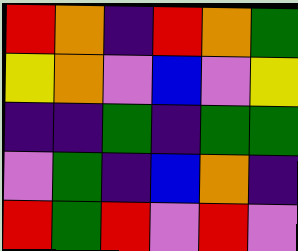[["red", "orange", "indigo", "red", "orange", "green"], ["yellow", "orange", "violet", "blue", "violet", "yellow"], ["indigo", "indigo", "green", "indigo", "green", "green"], ["violet", "green", "indigo", "blue", "orange", "indigo"], ["red", "green", "red", "violet", "red", "violet"]]